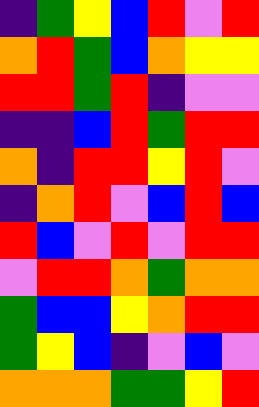[["indigo", "green", "yellow", "blue", "red", "violet", "red"], ["orange", "red", "green", "blue", "orange", "yellow", "yellow"], ["red", "red", "green", "red", "indigo", "violet", "violet"], ["indigo", "indigo", "blue", "red", "green", "red", "red"], ["orange", "indigo", "red", "red", "yellow", "red", "violet"], ["indigo", "orange", "red", "violet", "blue", "red", "blue"], ["red", "blue", "violet", "red", "violet", "red", "red"], ["violet", "red", "red", "orange", "green", "orange", "orange"], ["green", "blue", "blue", "yellow", "orange", "red", "red"], ["green", "yellow", "blue", "indigo", "violet", "blue", "violet"], ["orange", "orange", "orange", "green", "green", "yellow", "red"]]